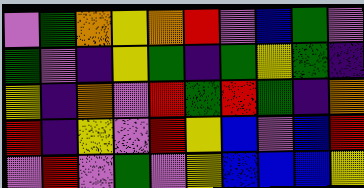[["violet", "green", "orange", "yellow", "orange", "red", "violet", "blue", "green", "violet"], ["green", "violet", "indigo", "yellow", "green", "indigo", "green", "yellow", "green", "indigo"], ["yellow", "indigo", "orange", "violet", "red", "green", "red", "green", "indigo", "orange"], ["red", "indigo", "yellow", "violet", "red", "yellow", "blue", "violet", "blue", "red"], ["violet", "red", "violet", "green", "violet", "yellow", "blue", "blue", "blue", "yellow"]]